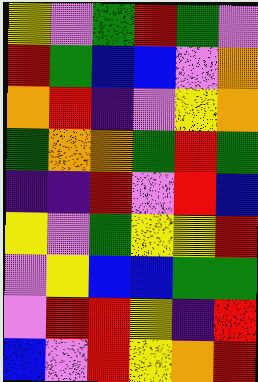[["yellow", "violet", "green", "red", "green", "violet"], ["red", "green", "blue", "blue", "violet", "orange"], ["orange", "red", "indigo", "violet", "yellow", "orange"], ["green", "orange", "orange", "green", "red", "green"], ["indigo", "indigo", "red", "violet", "red", "blue"], ["yellow", "violet", "green", "yellow", "yellow", "red"], ["violet", "yellow", "blue", "blue", "green", "green"], ["violet", "red", "red", "yellow", "indigo", "red"], ["blue", "violet", "red", "yellow", "orange", "red"]]